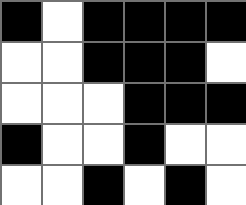[["black", "white", "black", "black", "black", "black"], ["white", "white", "black", "black", "black", "white"], ["white", "white", "white", "black", "black", "black"], ["black", "white", "white", "black", "white", "white"], ["white", "white", "black", "white", "black", "white"]]